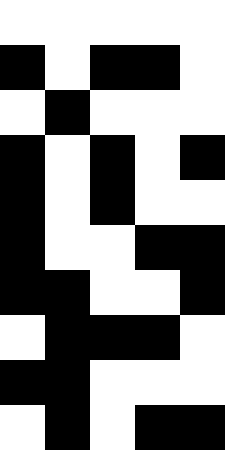[["white", "white", "white", "white", "white"], ["black", "white", "black", "black", "white"], ["white", "black", "white", "white", "white"], ["black", "white", "black", "white", "black"], ["black", "white", "black", "white", "white"], ["black", "white", "white", "black", "black"], ["black", "black", "white", "white", "black"], ["white", "black", "black", "black", "white"], ["black", "black", "white", "white", "white"], ["white", "black", "white", "black", "black"]]